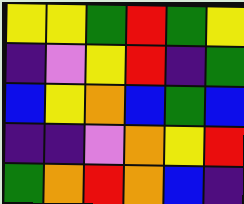[["yellow", "yellow", "green", "red", "green", "yellow"], ["indigo", "violet", "yellow", "red", "indigo", "green"], ["blue", "yellow", "orange", "blue", "green", "blue"], ["indigo", "indigo", "violet", "orange", "yellow", "red"], ["green", "orange", "red", "orange", "blue", "indigo"]]